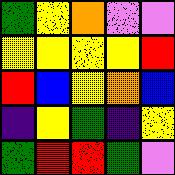[["green", "yellow", "orange", "violet", "violet"], ["yellow", "yellow", "yellow", "yellow", "red"], ["red", "blue", "yellow", "orange", "blue"], ["indigo", "yellow", "green", "indigo", "yellow"], ["green", "red", "red", "green", "violet"]]